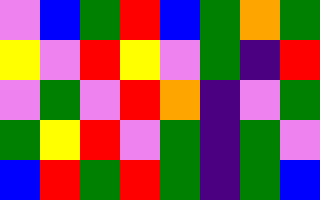[["violet", "blue", "green", "red", "blue", "green", "orange", "green"], ["yellow", "violet", "red", "yellow", "violet", "green", "indigo", "red"], ["violet", "green", "violet", "red", "orange", "indigo", "violet", "green"], ["green", "yellow", "red", "violet", "green", "indigo", "green", "violet"], ["blue", "red", "green", "red", "green", "indigo", "green", "blue"]]